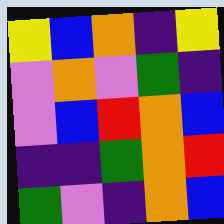[["yellow", "blue", "orange", "indigo", "yellow"], ["violet", "orange", "violet", "green", "indigo"], ["violet", "blue", "red", "orange", "blue"], ["indigo", "indigo", "green", "orange", "red"], ["green", "violet", "indigo", "orange", "blue"]]